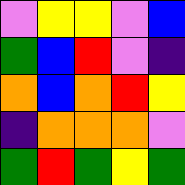[["violet", "yellow", "yellow", "violet", "blue"], ["green", "blue", "red", "violet", "indigo"], ["orange", "blue", "orange", "red", "yellow"], ["indigo", "orange", "orange", "orange", "violet"], ["green", "red", "green", "yellow", "green"]]